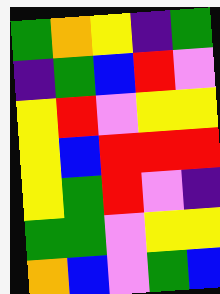[["green", "orange", "yellow", "indigo", "green"], ["indigo", "green", "blue", "red", "violet"], ["yellow", "red", "violet", "yellow", "yellow"], ["yellow", "blue", "red", "red", "red"], ["yellow", "green", "red", "violet", "indigo"], ["green", "green", "violet", "yellow", "yellow"], ["orange", "blue", "violet", "green", "blue"]]